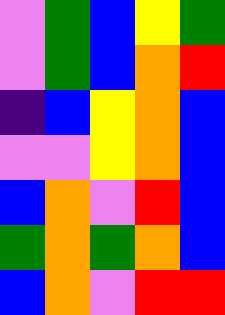[["violet", "green", "blue", "yellow", "green"], ["violet", "green", "blue", "orange", "red"], ["indigo", "blue", "yellow", "orange", "blue"], ["violet", "violet", "yellow", "orange", "blue"], ["blue", "orange", "violet", "red", "blue"], ["green", "orange", "green", "orange", "blue"], ["blue", "orange", "violet", "red", "red"]]